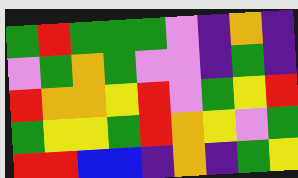[["green", "red", "green", "green", "green", "violet", "indigo", "orange", "indigo"], ["violet", "green", "orange", "green", "violet", "violet", "indigo", "green", "indigo"], ["red", "orange", "orange", "yellow", "red", "violet", "green", "yellow", "red"], ["green", "yellow", "yellow", "green", "red", "orange", "yellow", "violet", "green"], ["red", "red", "blue", "blue", "indigo", "orange", "indigo", "green", "yellow"]]